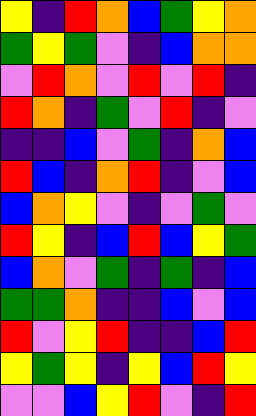[["yellow", "indigo", "red", "orange", "blue", "green", "yellow", "orange"], ["green", "yellow", "green", "violet", "indigo", "blue", "orange", "orange"], ["violet", "red", "orange", "violet", "red", "violet", "red", "indigo"], ["red", "orange", "indigo", "green", "violet", "red", "indigo", "violet"], ["indigo", "indigo", "blue", "violet", "green", "indigo", "orange", "blue"], ["red", "blue", "indigo", "orange", "red", "indigo", "violet", "blue"], ["blue", "orange", "yellow", "violet", "indigo", "violet", "green", "violet"], ["red", "yellow", "indigo", "blue", "red", "blue", "yellow", "green"], ["blue", "orange", "violet", "green", "indigo", "green", "indigo", "blue"], ["green", "green", "orange", "indigo", "indigo", "blue", "violet", "blue"], ["red", "violet", "yellow", "red", "indigo", "indigo", "blue", "red"], ["yellow", "green", "yellow", "indigo", "yellow", "blue", "red", "yellow"], ["violet", "violet", "blue", "yellow", "red", "violet", "indigo", "red"]]